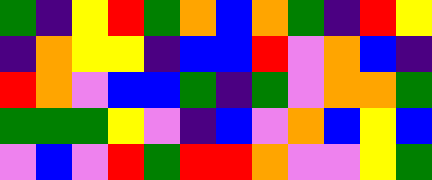[["green", "indigo", "yellow", "red", "green", "orange", "blue", "orange", "green", "indigo", "red", "yellow"], ["indigo", "orange", "yellow", "yellow", "indigo", "blue", "blue", "red", "violet", "orange", "blue", "indigo"], ["red", "orange", "violet", "blue", "blue", "green", "indigo", "green", "violet", "orange", "orange", "green"], ["green", "green", "green", "yellow", "violet", "indigo", "blue", "violet", "orange", "blue", "yellow", "blue"], ["violet", "blue", "violet", "red", "green", "red", "red", "orange", "violet", "violet", "yellow", "green"]]